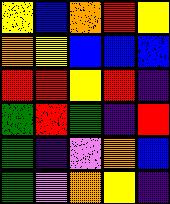[["yellow", "blue", "orange", "red", "yellow"], ["orange", "yellow", "blue", "blue", "blue"], ["red", "red", "yellow", "red", "indigo"], ["green", "red", "green", "indigo", "red"], ["green", "indigo", "violet", "orange", "blue"], ["green", "violet", "orange", "yellow", "indigo"]]